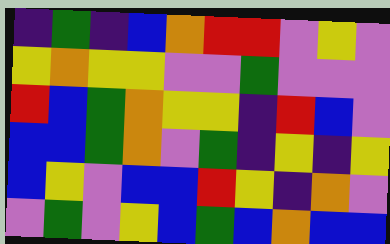[["indigo", "green", "indigo", "blue", "orange", "red", "red", "violet", "yellow", "violet"], ["yellow", "orange", "yellow", "yellow", "violet", "violet", "green", "violet", "violet", "violet"], ["red", "blue", "green", "orange", "yellow", "yellow", "indigo", "red", "blue", "violet"], ["blue", "blue", "green", "orange", "violet", "green", "indigo", "yellow", "indigo", "yellow"], ["blue", "yellow", "violet", "blue", "blue", "red", "yellow", "indigo", "orange", "violet"], ["violet", "green", "violet", "yellow", "blue", "green", "blue", "orange", "blue", "blue"]]